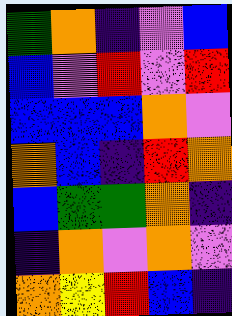[["green", "orange", "indigo", "violet", "blue"], ["blue", "violet", "red", "violet", "red"], ["blue", "blue", "blue", "orange", "violet"], ["orange", "blue", "indigo", "red", "orange"], ["blue", "green", "green", "orange", "indigo"], ["indigo", "orange", "violet", "orange", "violet"], ["orange", "yellow", "red", "blue", "indigo"]]